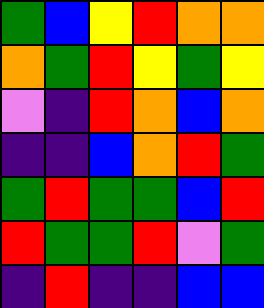[["green", "blue", "yellow", "red", "orange", "orange"], ["orange", "green", "red", "yellow", "green", "yellow"], ["violet", "indigo", "red", "orange", "blue", "orange"], ["indigo", "indigo", "blue", "orange", "red", "green"], ["green", "red", "green", "green", "blue", "red"], ["red", "green", "green", "red", "violet", "green"], ["indigo", "red", "indigo", "indigo", "blue", "blue"]]